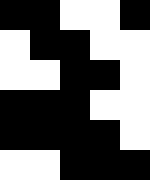[["black", "black", "white", "white", "black"], ["white", "black", "black", "white", "white"], ["white", "white", "black", "black", "white"], ["black", "black", "black", "white", "white"], ["black", "black", "black", "black", "white"], ["white", "white", "black", "black", "black"]]